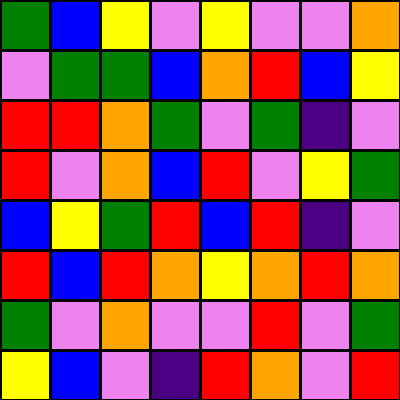[["green", "blue", "yellow", "violet", "yellow", "violet", "violet", "orange"], ["violet", "green", "green", "blue", "orange", "red", "blue", "yellow"], ["red", "red", "orange", "green", "violet", "green", "indigo", "violet"], ["red", "violet", "orange", "blue", "red", "violet", "yellow", "green"], ["blue", "yellow", "green", "red", "blue", "red", "indigo", "violet"], ["red", "blue", "red", "orange", "yellow", "orange", "red", "orange"], ["green", "violet", "orange", "violet", "violet", "red", "violet", "green"], ["yellow", "blue", "violet", "indigo", "red", "orange", "violet", "red"]]